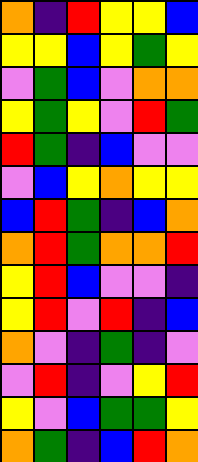[["orange", "indigo", "red", "yellow", "yellow", "blue"], ["yellow", "yellow", "blue", "yellow", "green", "yellow"], ["violet", "green", "blue", "violet", "orange", "orange"], ["yellow", "green", "yellow", "violet", "red", "green"], ["red", "green", "indigo", "blue", "violet", "violet"], ["violet", "blue", "yellow", "orange", "yellow", "yellow"], ["blue", "red", "green", "indigo", "blue", "orange"], ["orange", "red", "green", "orange", "orange", "red"], ["yellow", "red", "blue", "violet", "violet", "indigo"], ["yellow", "red", "violet", "red", "indigo", "blue"], ["orange", "violet", "indigo", "green", "indigo", "violet"], ["violet", "red", "indigo", "violet", "yellow", "red"], ["yellow", "violet", "blue", "green", "green", "yellow"], ["orange", "green", "indigo", "blue", "red", "orange"]]